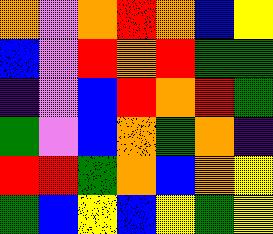[["orange", "violet", "orange", "red", "orange", "blue", "yellow"], ["blue", "violet", "red", "orange", "red", "green", "green"], ["indigo", "violet", "blue", "red", "orange", "red", "green"], ["green", "violet", "blue", "orange", "green", "orange", "indigo"], ["red", "red", "green", "orange", "blue", "orange", "yellow"], ["green", "blue", "yellow", "blue", "yellow", "green", "yellow"]]